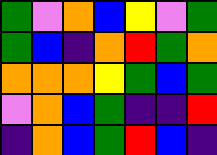[["green", "violet", "orange", "blue", "yellow", "violet", "green"], ["green", "blue", "indigo", "orange", "red", "green", "orange"], ["orange", "orange", "orange", "yellow", "green", "blue", "green"], ["violet", "orange", "blue", "green", "indigo", "indigo", "red"], ["indigo", "orange", "blue", "green", "red", "blue", "indigo"]]